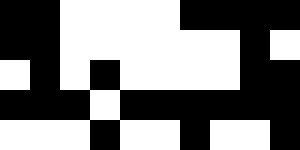[["black", "black", "white", "white", "white", "white", "black", "black", "black", "black"], ["black", "black", "white", "white", "white", "white", "white", "white", "black", "white"], ["white", "black", "white", "black", "white", "white", "white", "white", "black", "black"], ["black", "black", "black", "white", "black", "black", "black", "black", "black", "black"], ["white", "white", "white", "black", "white", "white", "black", "white", "white", "black"]]